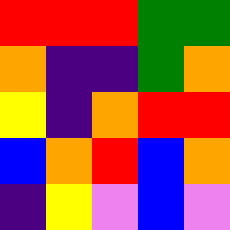[["red", "red", "red", "green", "green"], ["orange", "indigo", "indigo", "green", "orange"], ["yellow", "indigo", "orange", "red", "red"], ["blue", "orange", "red", "blue", "orange"], ["indigo", "yellow", "violet", "blue", "violet"]]